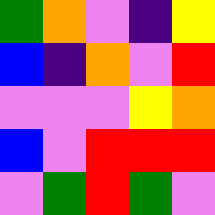[["green", "orange", "violet", "indigo", "yellow"], ["blue", "indigo", "orange", "violet", "red"], ["violet", "violet", "violet", "yellow", "orange"], ["blue", "violet", "red", "red", "red"], ["violet", "green", "red", "green", "violet"]]